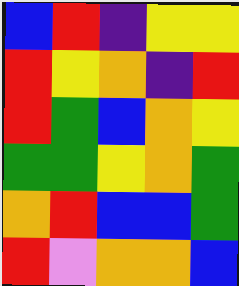[["blue", "red", "indigo", "yellow", "yellow"], ["red", "yellow", "orange", "indigo", "red"], ["red", "green", "blue", "orange", "yellow"], ["green", "green", "yellow", "orange", "green"], ["orange", "red", "blue", "blue", "green"], ["red", "violet", "orange", "orange", "blue"]]